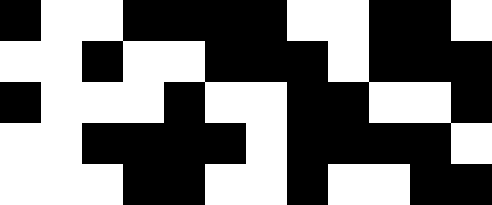[["black", "white", "white", "black", "black", "black", "black", "white", "white", "black", "black", "white"], ["white", "white", "black", "white", "white", "black", "black", "black", "white", "black", "black", "black"], ["black", "white", "white", "white", "black", "white", "white", "black", "black", "white", "white", "black"], ["white", "white", "black", "black", "black", "black", "white", "black", "black", "black", "black", "white"], ["white", "white", "white", "black", "black", "white", "white", "black", "white", "white", "black", "black"]]